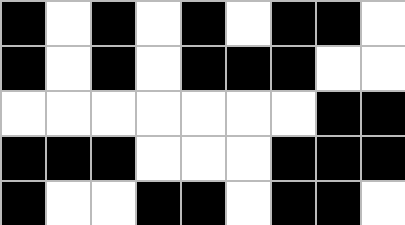[["black", "white", "black", "white", "black", "white", "black", "black", "white"], ["black", "white", "black", "white", "black", "black", "black", "white", "white"], ["white", "white", "white", "white", "white", "white", "white", "black", "black"], ["black", "black", "black", "white", "white", "white", "black", "black", "black"], ["black", "white", "white", "black", "black", "white", "black", "black", "white"]]